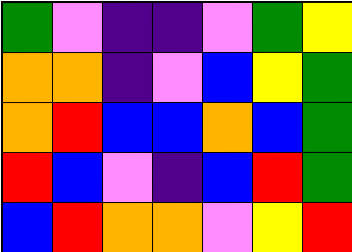[["green", "violet", "indigo", "indigo", "violet", "green", "yellow"], ["orange", "orange", "indigo", "violet", "blue", "yellow", "green"], ["orange", "red", "blue", "blue", "orange", "blue", "green"], ["red", "blue", "violet", "indigo", "blue", "red", "green"], ["blue", "red", "orange", "orange", "violet", "yellow", "red"]]